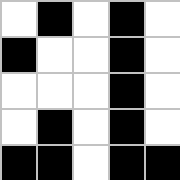[["white", "black", "white", "black", "white"], ["black", "white", "white", "black", "white"], ["white", "white", "white", "black", "white"], ["white", "black", "white", "black", "white"], ["black", "black", "white", "black", "black"]]